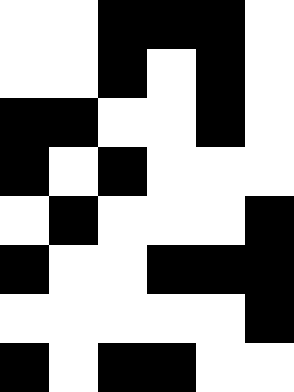[["white", "white", "black", "black", "black", "white"], ["white", "white", "black", "white", "black", "white"], ["black", "black", "white", "white", "black", "white"], ["black", "white", "black", "white", "white", "white"], ["white", "black", "white", "white", "white", "black"], ["black", "white", "white", "black", "black", "black"], ["white", "white", "white", "white", "white", "black"], ["black", "white", "black", "black", "white", "white"]]